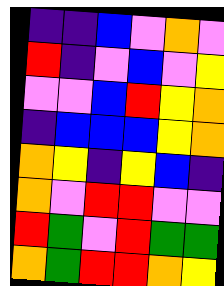[["indigo", "indigo", "blue", "violet", "orange", "violet"], ["red", "indigo", "violet", "blue", "violet", "yellow"], ["violet", "violet", "blue", "red", "yellow", "orange"], ["indigo", "blue", "blue", "blue", "yellow", "orange"], ["orange", "yellow", "indigo", "yellow", "blue", "indigo"], ["orange", "violet", "red", "red", "violet", "violet"], ["red", "green", "violet", "red", "green", "green"], ["orange", "green", "red", "red", "orange", "yellow"]]